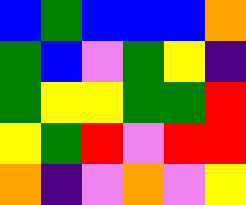[["blue", "green", "blue", "blue", "blue", "orange"], ["green", "blue", "violet", "green", "yellow", "indigo"], ["green", "yellow", "yellow", "green", "green", "red"], ["yellow", "green", "red", "violet", "red", "red"], ["orange", "indigo", "violet", "orange", "violet", "yellow"]]